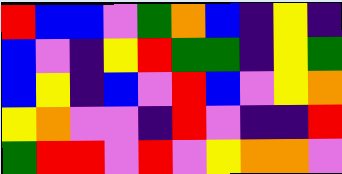[["red", "blue", "blue", "violet", "green", "orange", "blue", "indigo", "yellow", "indigo"], ["blue", "violet", "indigo", "yellow", "red", "green", "green", "indigo", "yellow", "green"], ["blue", "yellow", "indigo", "blue", "violet", "red", "blue", "violet", "yellow", "orange"], ["yellow", "orange", "violet", "violet", "indigo", "red", "violet", "indigo", "indigo", "red"], ["green", "red", "red", "violet", "red", "violet", "yellow", "orange", "orange", "violet"]]